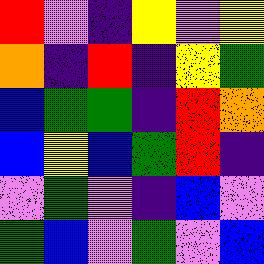[["red", "violet", "indigo", "yellow", "violet", "yellow"], ["orange", "indigo", "red", "indigo", "yellow", "green"], ["blue", "green", "green", "indigo", "red", "orange"], ["blue", "yellow", "blue", "green", "red", "indigo"], ["violet", "green", "violet", "indigo", "blue", "violet"], ["green", "blue", "violet", "green", "violet", "blue"]]